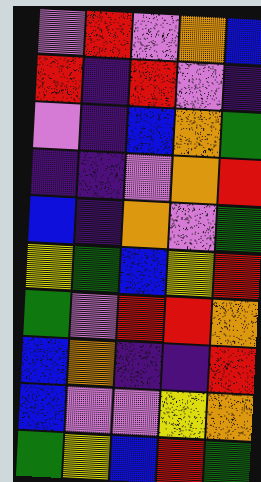[["violet", "red", "violet", "orange", "blue"], ["red", "indigo", "red", "violet", "indigo"], ["violet", "indigo", "blue", "orange", "green"], ["indigo", "indigo", "violet", "orange", "red"], ["blue", "indigo", "orange", "violet", "green"], ["yellow", "green", "blue", "yellow", "red"], ["green", "violet", "red", "red", "orange"], ["blue", "orange", "indigo", "indigo", "red"], ["blue", "violet", "violet", "yellow", "orange"], ["green", "yellow", "blue", "red", "green"]]